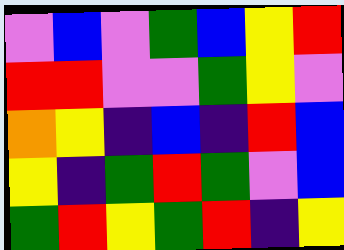[["violet", "blue", "violet", "green", "blue", "yellow", "red"], ["red", "red", "violet", "violet", "green", "yellow", "violet"], ["orange", "yellow", "indigo", "blue", "indigo", "red", "blue"], ["yellow", "indigo", "green", "red", "green", "violet", "blue"], ["green", "red", "yellow", "green", "red", "indigo", "yellow"]]